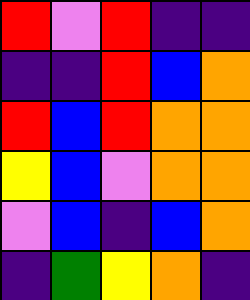[["red", "violet", "red", "indigo", "indigo"], ["indigo", "indigo", "red", "blue", "orange"], ["red", "blue", "red", "orange", "orange"], ["yellow", "blue", "violet", "orange", "orange"], ["violet", "blue", "indigo", "blue", "orange"], ["indigo", "green", "yellow", "orange", "indigo"]]